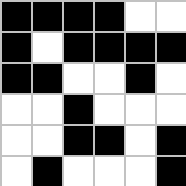[["black", "black", "black", "black", "white", "white"], ["black", "white", "black", "black", "black", "black"], ["black", "black", "white", "white", "black", "white"], ["white", "white", "black", "white", "white", "white"], ["white", "white", "black", "black", "white", "black"], ["white", "black", "white", "white", "white", "black"]]